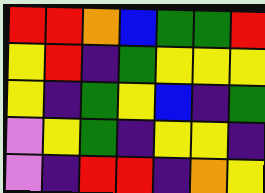[["red", "red", "orange", "blue", "green", "green", "red"], ["yellow", "red", "indigo", "green", "yellow", "yellow", "yellow"], ["yellow", "indigo", "green", "yellow", "blue", "indigo", "green"], ["violet", "yellow", "green", "indigo", "yellow", "yellow", "indigo"], ["violet", "indigo", "red", "red", "indigo", "orange", "yellow"]]